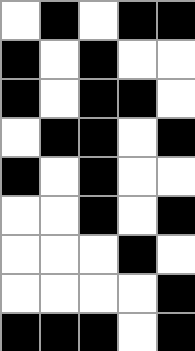[["white", "black", "white", "black", "black"], ["black", "white", "black", "white", "white"], ["black", "white", "black", "black", "white"], ["white", "black", "black", "white", "black"], ["black", "white", "black", "white", "white"], ["white", "white", "black", "white", "black"], ["white", "white", "white", "black", "white"], ["white", "white", "white", "white", "black"], ["black", "black", "black", "white", "black"]]